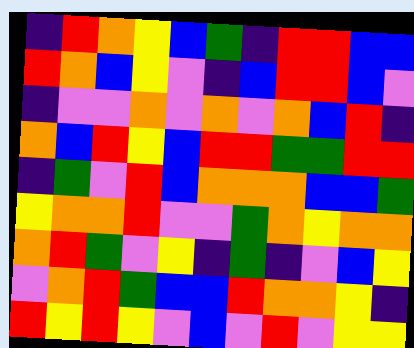[["indigo", "red", "orange", "yellow", "blue", "green", "indigo", "red", "red", "blue", "blue"], ["red", "orange", "blue", "yellow", "violet", "indigo", "blue", "red", "red", "blue", "violet"], ["indigo", "violet", "violet", "orange", "violet", "orange", "violet", "orange", "blue", "red", "indigo"], ["orange", "blue", "red", "yellow", "blue", "red", "red", "green", "green", "red", "red"], ["indigo", "green", "violet", "red", "blue", "orange", "orange", "orange", "blue", "blue", "green"], ["yellow", "orange", "orange", "red", "violet", "violet", "green", "orange", "yellow", "orange", "orange"], ["orange", "red", "green", "violet", "yellow", "indigo", "green", "indigo", "violet", "blue", "yellow"], ["violet", "orange", "red", "green", "blue", "blue", "red", "orange", "orange", "yellow", "indigo"], ["red", "yellow", "red", "yellow", "violet", "blue", "violet", "red", "violet", "yellow", "yellow"]]